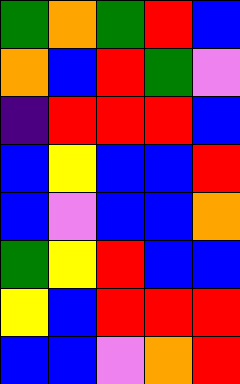[["green", "orange", "green", "red", "blue"], ["orange", "blue", "red", "green", "violet"], ["indigo", "red", "red", "red", "blue"], ["blue", "yellow", "blue", "blue", "red"], ["blue", "violet", "blue", "blue", "orange"], ["green", "yellow", "red", "blue", "blue"], ["yellow", "blue", "red", "red", "red"], ["blue", "blue", "violet", "orange", "red"]]